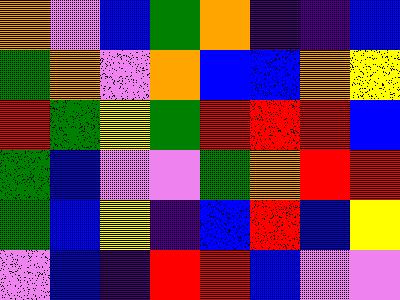[["orange", "violet", "blue", "green", "orange", "indigo", "indigo", "blue"], ["green", "orange", "violet", "orange", "blue", "blue", "orange", "yellow"], ["red", "green", "yellow", "green", "red", "red", "red", "blue"], ["green", "blue", "violet", "violet", "green", "orange", "red", "red"], ["green", "blue", "yellow", "indigo", "blue", "red", "blue", "yellow"], ["violet", "blue", "indigo", "red", "red", "blue", "violet", "violet"]]